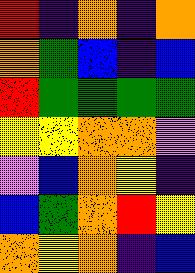[["red", "indigo", "orange", "indigo", "orange"], ["orange", "green", "blue", "indigo", "blue"], ["red", "green", "green", "green", "green"], ["yellow", "yellow", "orange", "orange", "violet"], ["violet", "blue", "orange", "yellow", "indigo"], ["blue", "green", "orange", "red", "yellow"], ["orange", "yellow", "orange", "indigo", "blue"]]